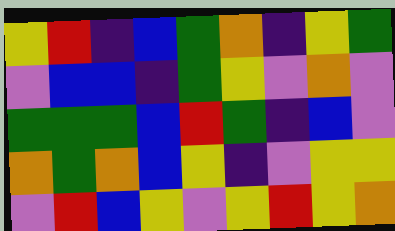[["yellow", "red", "indigo", "blue", "green", "orange", "indigo", "yellow", "green"], ["violet", "blue", "blue", "indigo", "green", "yellow", "violet", "orange", "violet"], ["green", "green", "green", "blue", "red", "green", "indigo", "blue", "violet"], ["orange", "green", "orange", "blue", "yellow", "indigo", "violet", "yellow", "yellow"], ["violet", "red", "blue", "yellow", "violet", "yellow", "red", "yellow", "orange"]]